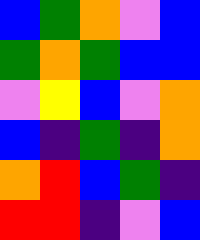[["blue", "green", "orange", "violet", "blue"], ["green", "orange", "green", "blue", "blue"], ["violet", "yellow", "blue", "violet", "orange"], ["blue", "indigo", "green", "indigo", "orange"], ["orange", "red", "blue", "green", "indigo"], ["red", "red", "indigo", "violet", "blue"]]